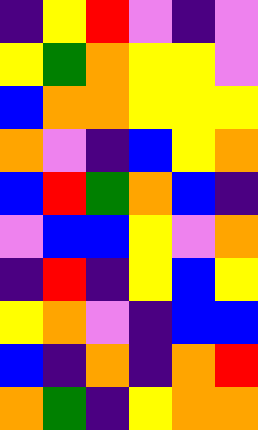[["indigo", "yellow", "red", "violet", "indigo", "violet"], ["yellow", "green", "orange", "yellow", "yellow", "violet"], ["blue", "orange", "orange", "yellow", "yellow", "yellow"], ["orange", "violet", "indigo", "blue", "yellow", "orange"], ["blue", "red", "green", "orange", "blue", "indigo"], ["violet", "blue", "blue", "yellow", "violet", "orange"], ["indigo", "red", "indigo", "yellow", "blue", "yellow"], ["yellow", "orange", "violet", "indigo", "blue", "blue"], ["blue", "indigo", "orange", "indigo", "orange", "red"], ["orange", "green", "indigo", "yellow", "orange", "orange"]]